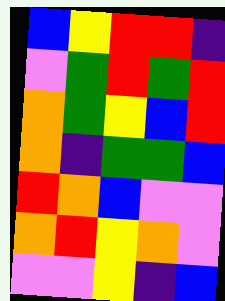[["blue", "yellow", "red", "red", "indigo"], ["violet", "green", "red", "green", "red"], ["orange", "green", "yellow", "blue", "red"], ["orange", "indigo", "green", "green", "blue"], ["red", "orange", "blue", "violet", "violet"], ["orange", "red", "yellow", "orange", "violet"], ["violet", "violet", "yellow", "indigo", "blue"]]